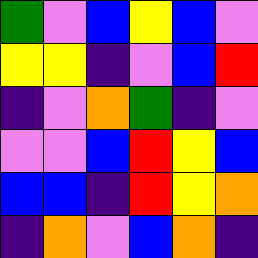[["green", "violet", "blue", "yellow", "blue", "violet"], ["yellow", "yellow", "indigo", "violet", "blue", "red"], ["indigo", "violet", "orange", "green", "indigo", "violet"], ["violet", "violet", "blue", "red", "yellow", "blue"], ["blue", "blue", "indigo", "red", "yellow", "orange"], ["indigo", "orange", "violet", "blue", "orange", "indigo"]]